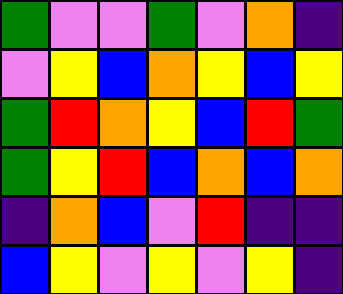[["green", "violet", "violet", "green", "violet", "orange", "indigo"], ["violet", "yellow", "blue", "orange", "yellow", "blue", "yellow"], ["green", "red", "orange", "yellow", "blue", "red", "green"], ["green", "yellow", "red", "blue", "orange", "blue", "orange"], ["indigo", "orange", "blue", "violet", "red", "indigo", "indigo"], ["blue", "yellow", "violet", "yellow", "violet", "yellow", "indigo"]]